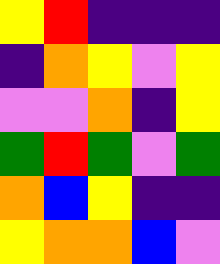[["yellow", "red", "indigo", "indigo", "indigo"], ["indigo", "orange", "yellow", "violet", "yellow"], ["violet", "violet", "orange", "indigo", "yellow"], ["green", "red", "green", "violet", "green"], ["orange", "blue", "yellow", "indigo", "indigo"], ["yellow", "orange", "orange", "blue", "violet"]]